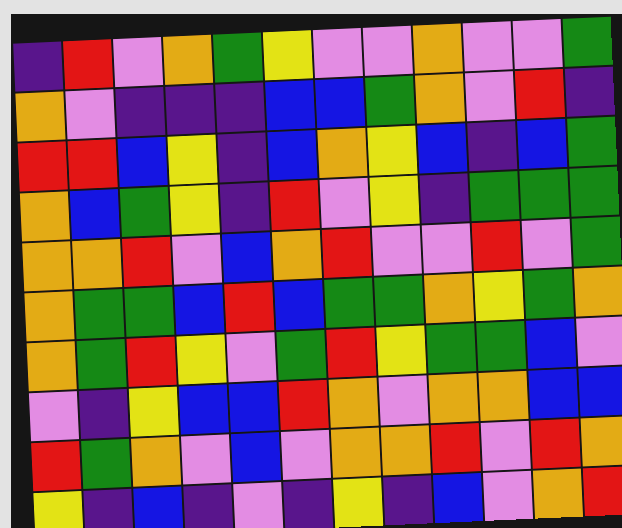[["indigo", "red", "violet", "orange", "green", "yellow", "violet", "violet", "orange", "violet", "violet", "green"], ["orange", "violet", "indigo", "indigo", "indigo", "blue", "blue", "green", "orange", "violet", "red", "indigo"], ["red", "red", "blue", "yellow", "indigo", "blue", "orange", "yellow", "blue", "indigo", "blue", "green"], ["orange", "blue", "green", "yellow", "indigo", "red", "violet", "yellow", "indigo", "green", "green", "green"], ["orange", "orange", "red", "violet", "blue", "orange", "red", "violet", "violet", "red", "violet", "green"], ["orange", "green", "green", "blue", "red", "blue", "green", "green", "orange", "yellow", "green", "orange"], ["orange", "green", "red", "yellow", "violet", "green", "red", "yellow", "green", "green", "blue", "violet"], ["violet", "indigo", "yellow", "blue", "blue", "red", "orange", "violet", "orange", "orange", "blue", "blue"], ["red", "green", "orange", "violet", "blue", "violet", "orange", "orange", "red", "violet", "red", "orange"], ["yellow", "indigo", "blue", "indigo", "violet", "indigo", "yellow", "indigo", "blue", "violet", "orange", "red"]]